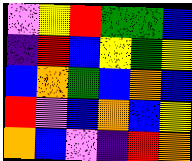[["violet", "yellow", "red", "green", "green", "blue"], ["indigo", "red", "blue", "yellow", "green", "yellow"], ["blue", "orange", "green", "blue", "orange", "blue"], ["red", "violet", "blue", "orange", "blue", "yellow"], ["orange", "blue", "violet", "indigo", "red", "orange"]]